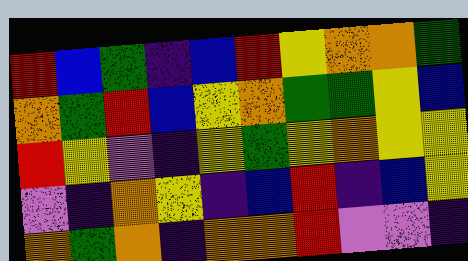[["red", "blue", "green", "indigo", "blue", "red", "yellow", "orange", "orange", "green"], ["orange", "green", "red", "blue", "yellow", "orange", "green", "green", "yellow", "blue"], ["red", "yellow", "violet", "indigo", "yellow", "green", "yellow", "orange", "yellow", "yellow"], ["violet", "indigo", "orange", "yellow", "indigo", "blue", "red", "indigo", "blue", "yellow"], ["orange", "green", "orange", "indigo", "orange", "orange", "red", "violet", "violet", "indigo"]]